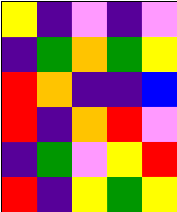[["yellow", "indigo", "violet", "indigo", "violet"], ["indigo", "green", "orange", "green", "yellow"], ["red", "orange", "indigo", "indigo", "blue"], ["red", "indigo", "orange", "red", "violet"], ["indigo", "green", "violet", "yellow", "red"], ["red", "indigo", "yellow", "green", "yellow"]]